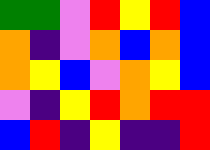[["green", "green", "violet", "red", "yellow", "red", "blue"], ["orange", "indigo", "violet", "orange", "blue", "orange", "blue"], ["orange", "yellow", "blue", "violet", "orange", "yellow", "blue"], ["violet", "indigo", "yellow", "red", "orange", "red", "red"], ["blue", "red", "indigo", "yellow", "indigo", "indigo", "red"]]